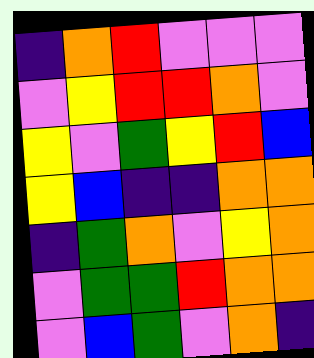[["indigo", "orange", "red", "violet", "violet", "violet"], ["violet", "yellow", "red", "red", "orange", "violet"], ["yellow", "violet", "green", "yellow", "red", "blue"], ["yellow", "blue", "indigo", "indigo", "orange", "orange"], ["indigo", "green", "orange", "violet", "yellow", "orange"], ["violet", "green", "green", "red", "orange", "orange"], ["violet", "blue", "green", "violet", "orange", "indigo"]]